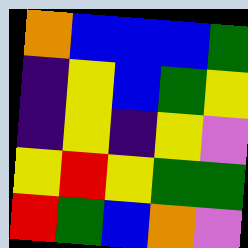[["orange", "blue", "blue", "blue", "green"], ["indigo", "yellow", "blue", "green", "yellow"], ["indigo", "yellow", "indigo", "yellow", "violet"], ["yellow", "red", "yellow", "green", "green"], ["red", "green", "blue", "orange", "violet"]]